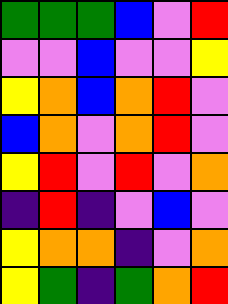[["green", "green", "green", "blue", "violet", "red"], ["violet", "violet", "blue", "violet", "violet", "yellow"], ["yellow", "orange", "blue", "orange", "red", "violet"], ["blue", "orange", "violet", "orange", "red", "violet"], ["yellow", "red", "violet", "red", "violet", "orange"], ["indigo", "red", "indigo", "violet", "blue", "violet"], ["yellow", "orange", "orange", "indigo", "violet", "orange"], ["yellow", "green", "indigo", "green", "orange", "red"]]